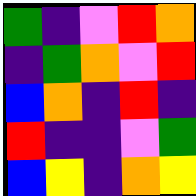[["green", "indigo", "violet", "red", "orange"], ["indigo", "green", "orange", "violet", "red"], ["blue", "orange", "indigo", "red", "indigo"], ["red", "indigo", "indigo", "violet", "green"], ["blue", "yellow", "indigo", "orange", "yellow"]]